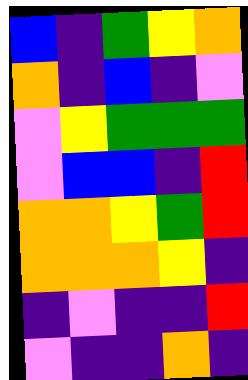[["blue", "indigo", "green", "yellow", "orange"], ["orange", "indigo", "blue", "indigo", "violet"], ["violet", "yellow", "green", "green", "green"], ["violet", "blue", "blue", "indigo", "red"], ["orange", "orange", "yellow", "green", "red"], ["orange", "orange", "orange", "yellow", "indigo"], ["indigo", "violet", "indigo", "indigo", "red"], ["violet", "indigo", "indigo", "orange", "indigo"]]